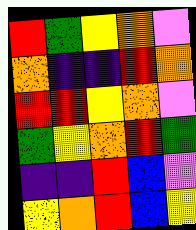[["red", "green", "yellow", "orange", "violet"], ["orange", "indigo", "indigo", "red", "orange"], ["red", "red", "yellow", "orange", "violet"], ["green", "yellow", "orange", "red", "green"], ["indigo", "indigo", "red", "blue", "violet"], ["yellow", "orange", "red", "blue", "yellow"]]